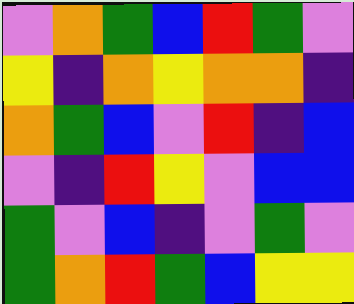[["violet", "orange", "green", "blue", "red", "green", "violet"], ["yellow", "indigo", "orange", "yellow", "orange", "orange", "indigo"], ["orange", "green", "blue", "violet", "red", "indigo", "blue"], ["violet", "indigo", "red", "yellow", "violet", "blue", "blue"], ["green", "violet", "blue", "indigo", "violet", "green", "violet"], ["green", "orange", "red", "green", "blue", "yellow", "yellow"]]